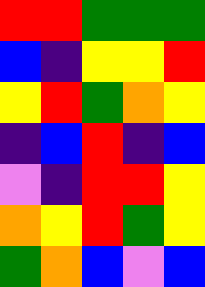[["red", "red", "green", "green", "green"], ["blue", "indigo", "yellow", "yellow", "red"], ["yellow", "red", "green", "orange", "yellow"], ["indigo", "blue", "red", "indigo", "blue"], ["violet", "indigo", "red", "red", "yellow"], ["orange", "yellow", "red", "green", "yellow"], ["green", "orange", "blue", "violet", "blue"]]